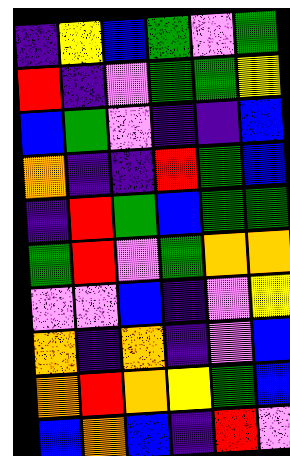[["indigo", "yellow", "blue", "green", "violet", "green"], ["red", "indigo", "violet", "green", "green", "yellow"], ["blue", "green", "violet", "indigo", "indigo", "blue"], ["orange", "indigo", "indigo", "red", "green", "blue"], ["indigo", "red", "green", "blue", "green", "green"], ["green", "red", "violet", "green", "orange", "orange"], ["violet", "violet", "blue", "indigo", "violet", "yellow"], ["orange", "indigo", "orange", "indigo", "violet", "blue"], ["orange", "red", "orange", "yellow", "green", "blue"], ["blue", "orange", "blue", "indigo", "red", "violet"]]